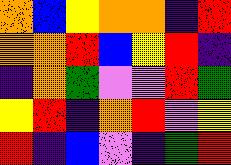[["orange", "blue", "yellow", "orange", "orange", "indigo", "red"], ["orange", "orange", "red", "blue", "yellow", "red", "indigo"], ["indigo", "orange", "green", "violet", "violet", "red", "green"], ["yellow", "red", "indigo", "orange", "red", "violet", "yellow"], ["red", "indigo", "blue", "violet", "indigo", "green", "red"]]